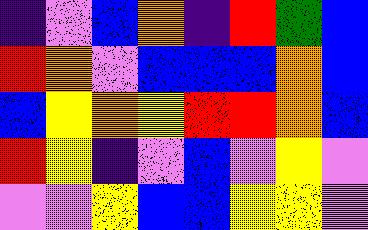[["indigo", "violet", "blue", "orange", "indigo", "red", "green", "blue"], ["red", "orange", "violet", "blue", "blue", "blue", "orange", "blue"], ["blue", "yellow", "orange", "yellow", "red", "red", "orange", "blue"], ["red", "yellow", "indigo", "violet", "blue", "violet", "yellow", "violet"], ["violet", "violet", "yellow", "blue", "blue", "yellow", "yellow", "violet"]]